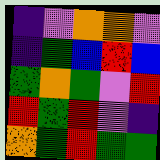[["indigo", "violet", "orange", "orange", "violet"], ["indigo", "green", "blue", "red", "blue"], ["green", "orange", "green", "violet", "red"], ["red", "green", "red", "violet", "indigo"], ["orange", "green", "red", "green", "green"]]